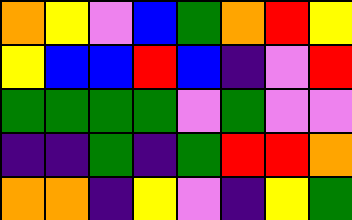[["orange", "yellow", "violet", "blue", "green", "orange", "red", "yellow"], ["yellow", "blue", "blue", "red", "blue", "indigo", "violet", "red"], ["green", "green", "green", "green", "violet", "green", "violet", "violet"], ["indigo", "indigo", "green", "indigo", "green", "red", "red", "orange"], ["orange", "orange", "indigo", "yellow", "violet", "indigo", "yellow", "green"]]